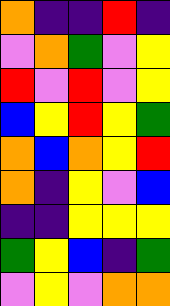[["orange", "indigo", "indigo", "red", "indigo"], ["violet", "orange", "green", "violet", "yellow"], ["red", "violet", "red", "violet", "yellow"], ["blue", "yellow", "red", "yellow", "green"], ["orange", "blue", "orange", "yellow", "red"], ["orange", "indigo", "yellow", "violet", "blue"], ["indigo", "indigo", "yellow", "yellow", "yellow"], ["green", "yellow", "blue", "indigo", "green"], ["violet", "yellow", "violet", "orange", "orange"]]